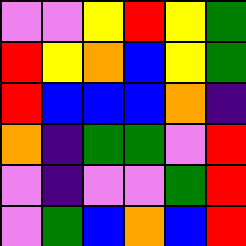[["violet", "violet", "yellow", "red", "yellow", "green"], ["red", "yellow", "orange", "blue", "yellow", "green"], ["red", "blue", "blue", "blue", "orange", "indigo"], ["orange", "indigo", "green", "green", "violet", "red"], ["violet", "indigo", "violet", "violet", "green", "red"], ["violet", "green", "blue", "orange", "blue", "red"]]